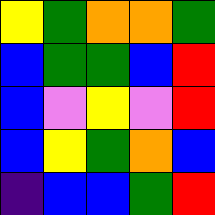[["yellow", "green", "orange", "orange", "green"], ["blue", "green", "green", "blue", "red"], ["blue", "violet", "yellow", "violet", "red"], ["blue", "yellow", "green", "orange", "blue"], ["indigo", "blue", "blue", "green", "red"]]